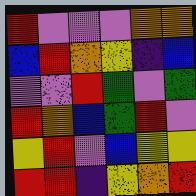[["red", "violet", "violet", "violet", "orange", "orange"], ["blue", "red", "orange", "yellow", "indigo", "blue"], ["violet", "violet", "red", "green", "violet", "green"], ["red", "orange", "blue", "green", "red", "violet"], ["yellow", "red", "violet", "blue", "yellow", "yellow"], ["red", "red", "indigo", "yellow", "orange", "red"]]